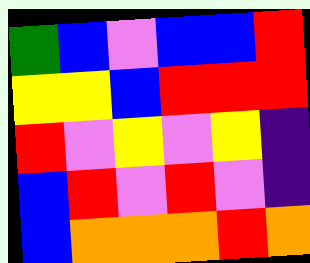[["green", "blue", "violet", "blue", "blue", "red"], ["yellow", "yellow", "blue", "red", "red", "red"], ["red", "violet", "yellow", "violet", "yellow", "indigo"], ["blue", "red", "violet", "red", "violet", "indigo"], ["blue", "orange", "orange", "orange", "red", "orange"]]